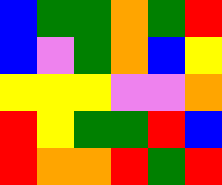[["blue", "green", "green", "orange", "green", "red"], ["blue", "violet", "green", "orange", "blue", "yellow"], ["yellow", "yellow", "yellow", "violet", "violet", "orange"], ["red", "yellow", "green", "green", "red", "blue"], ["red", "orange", "orange", "red", "green", "red"]]